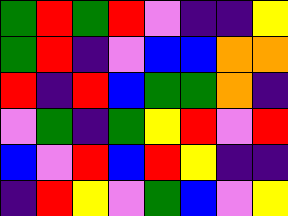[["green", "red", "green", "red", "violet", "indigo", "indigo", "yellow"], ["green", "red", "indigo", "violet", "blue", "blue", "orange", "orange"], ["red", "indigo", "red", "blue", "green", "green", "orange", "indigo"], ["violet", "green", "indigo", "green", "yellow", "red", "violet", "red"], ["blue", "violet", "red", "blue", "red", "yellow", "indigo", "indigo"], ["indigo", "red", "yellow", "violet", "green", "blue", "violet", "yellow"]]